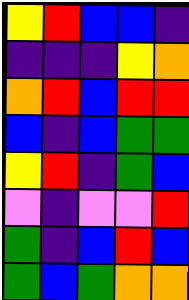[["yellow", "red", "blue", "blue", "indigo"], ["indigo", "indigo", "indigo", "yellow", "orange"], ["orange", "red", "blue", "red", "red"], ["blue", "indigo", "blue", "green", "green"], ["yellow", "red", "indigo", "green", "blue"], ["violet", "indigo", "violet", "violet", "red"], ["green", "indigo", "blue", "red", "blue"], ["green", "blue", "green", "orange", "orange"]]